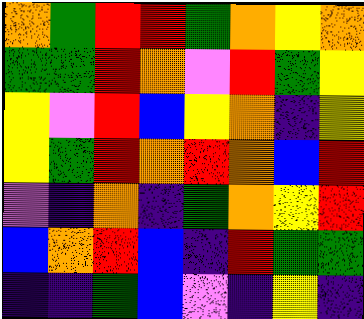[["orange", "green", "red", "red", "green", "orange", "yellow", "orange"], ["green", "green", "red", "orange", "violet", "red", "green", "yellow"], ["yellow", "violet", "red", "blue", "yellow", "orange", "indigo", "yellow"], ["yellow", "green", "red", "orange", "red", "orange", "blue", "red"], ["violet", "indigo", "orange", "indigo", "green", "orange", "yellow", "red"], ["blue", "orange", "red", "blue", "indigo", "red", "green", "green"], ["indigo", "indigo", "green", "blue", "violet", "indigo", "yellow", "indigo"]]